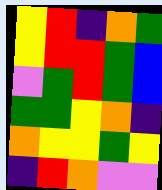[["yellow", "red", "indigo", "orange", "green"], ["yellow", "red", "red", "green", "blue"], ["violet", "green", "red", "green", "blue"], ["green", "green", "yellow", "orange", "indigo"], ["orange", "yellow", "yellow", "green", "yellow"], ["indigo", "red", "orange", "violet", "violet"]]